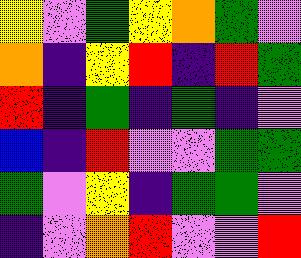[["yellow", "violet", "green", "yellow", "orange", "green", "violet"], ["orange", "indigo", "yellow", "red", "indigo", "red", "green"], ["red", "indigo", "green", "indigo", "green", "indigo", "violet"], ["blue", "indigo", "red", "violet", "violet", "green", "green"], ["green", "violet", "yellow", "indigo", "green", "green", "violet"], ["indigo", "violet", "orange", "red", "violet", "violet", "red"]]